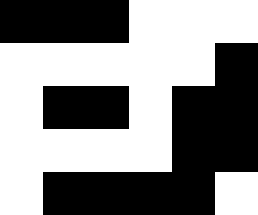[["black", "black", "black", "white", "white", "white"], ["white", "white", "white", "white", "white", "black"], ["white", "black", "black", "white", "black", "black"], ["white", "white", "white", "white", "black", "black"], ["white", "black", "black", "black", "black", "white"]]